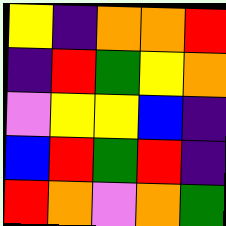[["yellow", "indigo", "orange", "orange", "red"], ["indigo", "red", "green", "yellow", "orange"], ["violet", "yellow", "yellow", "blue", "indigo"], ["blue", "red", "green", "red", "indigo"], ["red", "orange", "violet", "orange", "green"]]